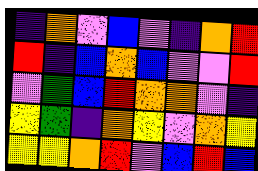[["indigo", "orange", "violet", "blue", "violet", "indigo", "orange", "red"], ["red", "indigo", "blue", "orange", "blue", "violet", "violet", "red"], ["violet", "green", "blue", "red", "orange", "orange", "violet", "indigo"], ["yellow", "green", "indigo", "orange", "yellow", "violet", "orange", "yellow"], ["yellow", "yellow", "orange", "red", "violet", "blue", "red", "blue"]]